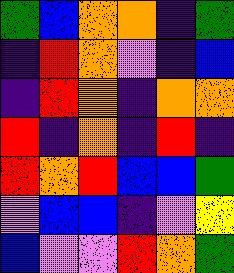[["green", "blue", "orange", "orange", "indigo", "green"], ["indigo", "red", "orange", "violet", "indigo", "blue"], ["indigo", "red", "orange", "indigo", "orange", "orange"], ["red", "indigo", "orange", "indigo", "red", "indigo"], ["red", "orange", "red", "blue", "blue", "green"], ["violet", "blue", "blue", "indigo", "violet", "yellow"], ["blue", "violet", "violet", "red", "orange", "green"]]